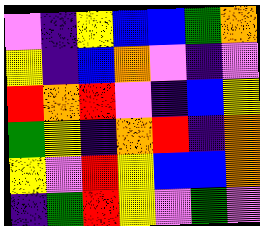[["violet", "indigo", "yellow", "blue", "blue", "green", "orange"], ["yellow", "indigo", "blue", "orange", "violet", "indigo", "violet"], ["red", "orange", "red", "violet", "indigo", "blue", "yellow"], ["green", "yellow", "indigo", "orange", "red", "indigo", "orange"], ["yellow", "violet", "red", "yellow", "blue", "blue", "orange"], ["indigo", "green", "red", "yellow", "violet", "green", "violet"]]